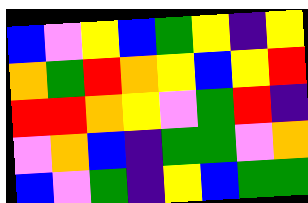[["blue", "violet", "yellow", "blue", "green", "yellow", "indigo", "yellow"], ["orange", "green", "red", "orange", "yellow", "blue", "yellow", "red"], ["red", "red", "orange", "yellow", "violet", "green", "red", "indigo"], ["violet", "orange", "blue", "indigo", "green", "green", "violet", "orange"], ["blue", "violet", "green", "indigo", "yellow", "blue", "green", "green"]]